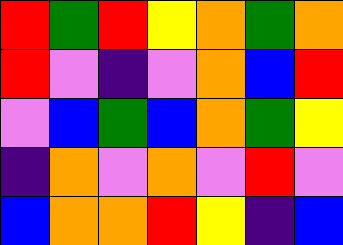[["red", "green", "red", "yellow", "orange", "green", "orange"], ["red", "violet", "indigo", "violet", "orange", "blue", "red"], ["violet", "blue", "green", "blue", "orange", "green", "yellow"], ["indigo", "orange", "violet", "orange", "violet", "red", "violet"], ["blue", "orange", "orange", "red", "yellow", "indigo", "blue"]]